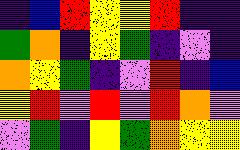[["indigo", "blue", "red", "yellow", "yellow", "red", "indigo", "indigo"], ["green", "orange", "indigo", "yellow", "green", "indigo", "violet", "indigo"], ["orange", "yellow", "green", "indigo", "violet", "red", "indigo", "blue"], ["yellow", "red", "violet", "red", "violet", "red", "orange", "violet"], ["violet", "green", "indigo", "yellow", "green", "orange", "yellow", "yellow"]]